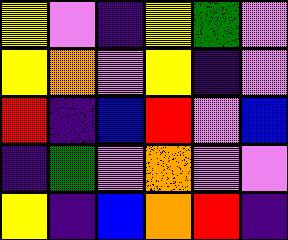[["yellow", "violet", "indigo", "yellow", "green", "violet"], ["yellow", "orange", "violet", "yellow", "indigo", "violet"], ["red", "indigo", "blue", "red", "violet", "blue"], ["indigo", "green", "violet", "orange", "violet", "violet"], ["yellow", "indigo", "blue", "orange", "red", "indigo"]]